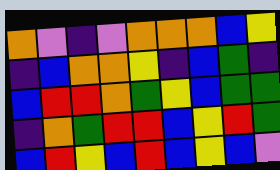[["orange", "violet", "indigo", "violet", "orange", "orange", "orange", "blue", "yellow"], ["indigo", "blue", "orange", "orange", "yellow", "indigo", "blue", "green", "indigo"], ["blue", "red", "red", "orange", "green", "yellow", "blue", "green", "green"], ["indigo", "orange", "green", "red", "red", "blue", "yellow", "red", "green"], ["blue", "red", "yellow", "blue", "red", "blue", "yellow", "blue", "violet"]]